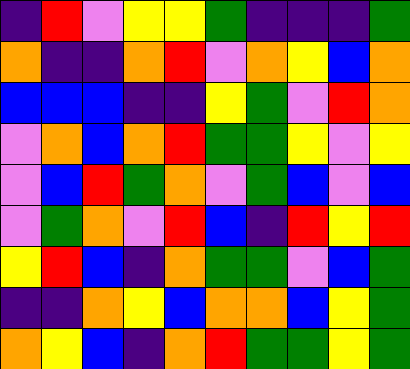[["indigo", "red", "violet", "yellow", "yellow", "green", "indigo", "indigo", "indigo", "green"], ["orange", "indigo", "indigo", "orange", "red", "violet", "orange", "yellow", "blue", "orange"], ["blue", "blue", "blue", "indigo", "indigo", "yellow", "green", "violet", "red", "orange"], ["violet", "orange", "blue", "orange", "red", "green", "green", "yellow", "violet", "yellow"], ["violet", "blue", "red", "green", "orange", "violet", "green", "blue", "violet", "blue"], ["violet", "green", "orange", "violet", "red", "blue", "indigo", "red", "yellow", "red"], ["yellow", "red", "blue", "indigo", "orange", "green", "green", "violet", "blue", "green"], ["indigo", "indigo", "orange", "yellow", "blue", "orange", "orange", "blue", "yellow", "green"], ["orange", "yellow", "blue", "indigo", "orange", "red", "green", "green", "yellow", "green"]]